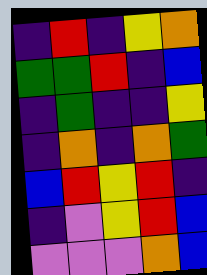[["indigo", "red", "indigo", "yellow", "orange"], ["green", "green", "red", "indigo", "blue"], ["indigo", "green", "indigo", "indigo", "yellow"], ["indigo", "orange", "indigo", "orange", "green"], ["blue", "red", "yellow", "red", "indigo"], ["indigo", "violet", "yellow", "red", "blue"], ["violet", "violet", "violet", "orange", "blue"]]